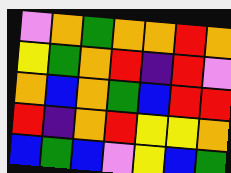[["violet", "orange", "green", "orange", "orange", "red", "orange"], ["yellow", "green", "orange", "red", "indigo", "red", "violet"], ["orange", "blue", "orange", "green", "blue", "red", "red"], ["red", "indigo", "orange", "red", "yellow", "yellow", "orange"], ["blue", "green", "blue", "violet", "yellow", "blue", "green"]]